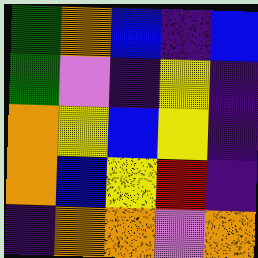[["green", "orange", "blue", "indigo", "blue"], ["green", "violet", "indigo", "yellow", "indigo"], ["orange", "yellow", "blue", "yellow", "indigo"], ["orange", "blue", "yellow", "red", "indigo"], ["indigo", "orange", "orange", "violet", "orange"]]